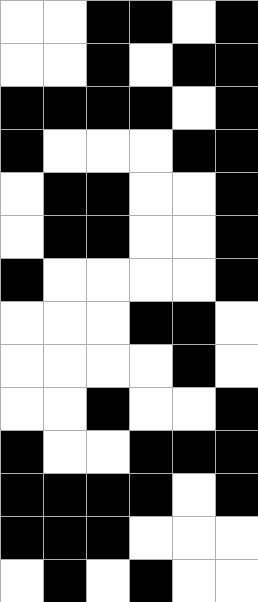[["white", "white", "black", "black", "white", "black"], ["white", "white", "black", "white", "black", "black"], ["black", "black", "black", "black", "white", "black"], ["black", "white", "white", "white", "black", "black"], ["white", "black", "black", "white", "white", "black"], ["white", "black", "black", "white", "white", "black"], ["black", "white", "white", "white", "white", "black"], ["white", "white", "white", "black", "black", "white"], ["white", "white", "white", "white", "black", "white"], ["white", "white", "black", "white", "white", "black"], ["black", "white", "white", "black", "black", "black"], ["black", "black", "black", "black", "white", "black"], ["black", "black", "black", "white", "white", "white"], ["white", "black", "white", "black", "white", "white"]]